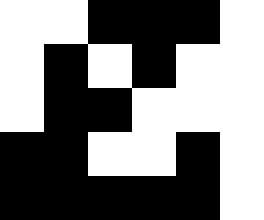[["white", "white", "black", "black", "black", "white"], ["white", "black", "white", "black", "white", "white"], ["white", "black", "black", "white", "white", "white"], ["black", "black", "white", "white", "black", "white"], ["black", "black", "black", "black", "black", "white"]]